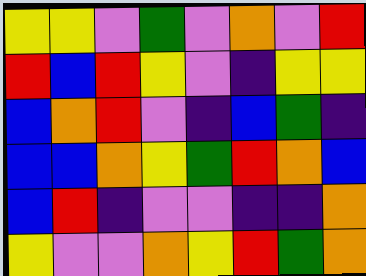[["yellow", "yellow", "violet", "green", "violet", "orange", "violet", "red"], ["red", "blue", "red", "yellow", "violet", "indigo", "yellow", "yellow"], ["blue", "orange", "red", "violet", "indigo", "blue", "green", "indigo"], ["blue", "blue", "orange", "yellow", "green", "red", "orange", "blue"], ["blue", "red", "indigo", "violet", "violet", "indigo", "indigo", "orange"], ["yellow", "violet", "violet", "orange", "yellow", "red", "green", "orange"]]